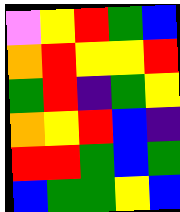[["violet", "yellow", "red", "green", "blue"], ["orange", "red", "yellow", "yellow", "red"], ["green", "red", "indigo", "green", "yellow"], ["orange", "yellow", "red", "blue", "indigo"], ["red", "red", "green", "blue", "green"], ["blue", "green", "green", "yellow", "blue"]]